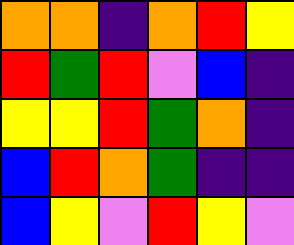[["orange", "orange", "indigo", "orange", "red", "yellow"], ["red", "green", "red", "violet", "blue", "indigo"], ["yellow", "yellow", "red", "green", "orange", "indigo"], ["blue", "red", "orange", "green", "indigo", "indigo"], ["blue", "yellow", "violet", "red", "yellow", "violet"]]